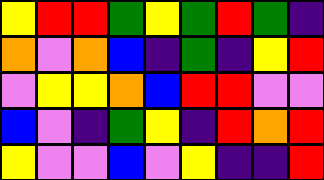[["yellow", "red", "red", "green", "yellow", "green", "red", "green", "indigo"], ["orange", "violet", "orange", "blue", "indigo", "green", "indigo", "yellow", "red"], ["violet", "yellow", "yellow", "orange", "blue", "red", "red", "violet", "violet"], ["blue", "violet", "indigo", "green", "yellow", "indigo", "red", "orange", "red"], ["yellow", "violet", "violet", "blue", "violet", "yellow", "indigo", "indigo", "red"]]